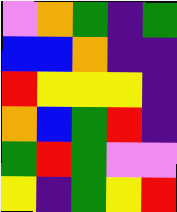[["violet", "orange", "green", "indigo", "green"], ["blue", "blue", "orange", "indigo", "indigo"], ["red", "yellow", "yellow", "yellow", "indigo"], ["orange", "blue", "green", "red", "indigo"], ["green", "red", "green", "violet", "violet"], ["yellow", "indigo", "green", "yellow", "red"]]